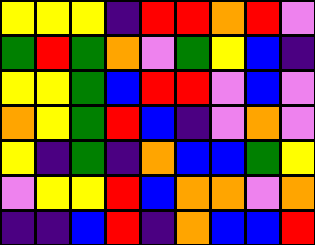[["yellow", "yellow", "yellow", "indigo", "red", "red", "orange", "red", "violet"], ["green", "red", "green", "orange", "violet", "green", "yellow", "blue", "indigo"], ["yellow", "yellow", "green", "blue", "red", "red", "violet", "blue", "violet"], ["orange", "yellow", "green", "red", "blue", "indigo", "violet", "orange", "violet"], ["yellow", "indigo", "green", "indigo", "orange", "blue", "blue", "green", "yellow"], ["violet", "yellow", "yellow", "red", "blue", "orange", "orange", "violet", "orange"], ["indigo", "indigo", "blue", "red", "indigo", "orange", "blue", "blue", "red"]]